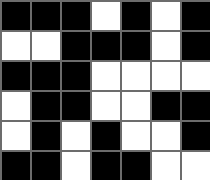[["black", "black", "black", "white", "black", "white", "black"], ["white", "white", "black", "black", "black", "white", "black"], ["black", "black", "black", "white", "white", "white", "white"], ["white", "black", "black", "white", "white", "black", "black"], ["white", "black", "white", "black", "white", "white", "black"], ["black", "black", "white", "black", "black", "white", "white"]]